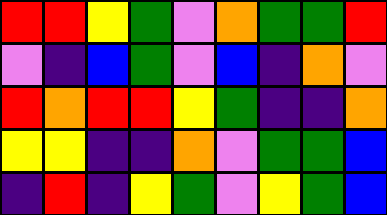[["red", "red", "yellow", "green", "violet", "orange", "green", "green", "red"], ["violet", "indigo", "blue", "green", "violet", "blue", "indigo", "orange", "violet"], ["red", "orange", "red", "red", "yellow", "green", "indigo", "indigo", "orange"], ["yellow", "yellow", "indigo", "indigo", "orange", "violet", "green", "green", "blue"], ["indigo", "red", "indigo", "yellow", "green", "violet", "yellow", "green", "blue"]]